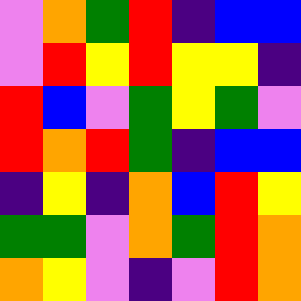[["violet", "orange", "green", "red", "indigo", "blue", "blue"], ["violet", "red", "yellow", "red", "yellow", "yellow", "indigo"], ["red", "blue", "violet", "green", "yellow", "green", "violet"], ["red", "orange", "red", "green", "indigo", "blue", "blue"], ["indigo", "yellow", "indigo", "orange", "blue", "red", "yellow"], ["green", "green", "violet", "orange", "green", "red", "orange"], ["orange", "yellow", "violet", "indigo", "violet", "red", "orange"]]